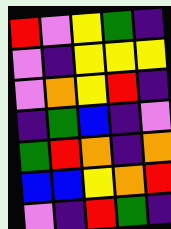[["red", "violet", "yellow", "green", "indigo"], ["violet", "indigo", "yellow", "yellow", "yellow"], ["violet", "orange", "yellow", "red", "indigo"], ["indigo", "green", "blue", "indigo", "violet"], ["green", "red", "orange", "indigo", "orange"], ["blue", "blue", "yellow", "orange", "red"], ["violet", "indigo", "red", "green", "indigo"]]